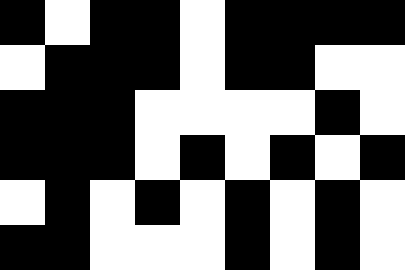[["black", "white", "black", "black", "white", "black", "black", "black", "black"], ["white", "black", "black", "black", "white", "black", "black", "white", "white"], ["black", "black", "black", "white", "white", "white", "white", "black", "white"], ["black", "black", "black", "white", "black", "white", "black", "white", "black"], ["white", "black", "white", "black", "white", "black", "white", "black", "white"], ["black", "black", "white", "white", "white", "black", "white", "black", "white"]]